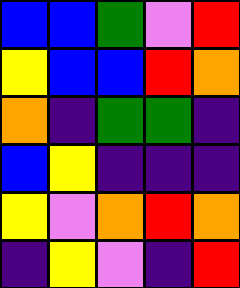[["blue", "blue", "green", "violet", "red"], ["yellow", "blue", "blue", "red", "orange"], ["orange", "indigo", "green", "green", "indigo"], ["blue", "yellow", "indigo", "indigo", "indigo"], ["yellow", "violet", "orange", "red", "orange"], ["indigo", "yellow", "violet", "indigo", "red"]]